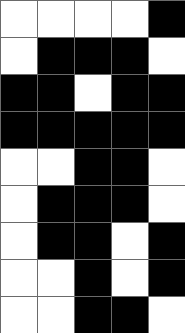[["white", "white", "white", "white", "black"], ["white", "black", "black", "black", "white"], ["black", "black", "white", "black", "black"], ["black", "black", "black", "black", "black"], ["white", "white", "black", "black", "white"], ["white", "black", "black", "black", "white"], ["white", "black", "black", "white", "black"], ["white", "white", "black", "white", "black"], ["white", "white", "black", "black", "white"]]